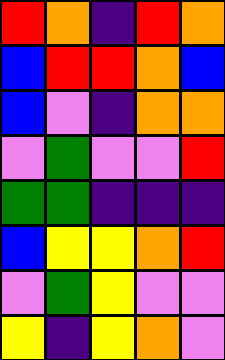[["red", "orange", "indigo", "red", "orange"], ["blue", "red", "red", "orange", "blue"], ["blue", "violet", "indigo", "orange", "orange"], ["violet", "green", "violet", "violet", "red"], ["green", "green", "indigo", "indigo", "indigo"], ["blue", "yellow", "yellow", "orange", "red"], ["violet", "green", "yellow", "violet", "violet"], ["yellow", "indigo", "yellow", "orange", "violet"]]